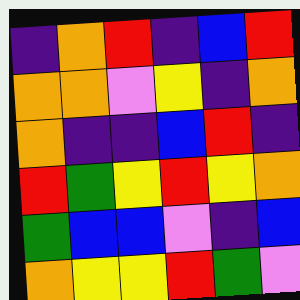[["indigo", "orange", "red", "indigo", "blue", "red"], ["orange", "orange", "violet", "yellow", "indigo", "orange"], ["orange", "indigo", "indigo", "blue", "red", "indigo"], ["red", "green", "yellow", "red", "yellow", "orange"], ["green", "blue", "blue", "violet", "indigo", "blue"], ["orange", "yellow", "yellow", "red", "green", "violet"]]